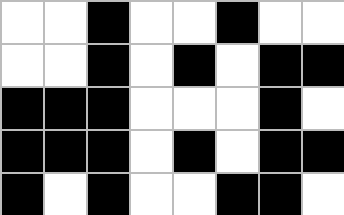[["white", "white", "black", "white", "white", "black", "white", "white"], ["white", "white", "black", "white", "black", "white", "black", "black"], ["black", "black", "black", "white", "white", "white", "black", "white"], ["black", "black", "black", "white", "black", "white", "black", "black"], ["black", "white", "black", "white", "white", "black", "black", "white"]]